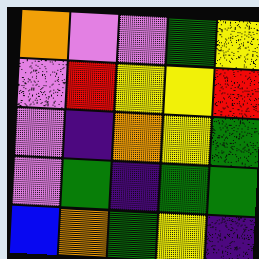[["orange", "violet", "violet", "green", "yellow"], ["violet", "red", "yellow", "yellow", "red"], ["violet", "indigo", "orange", "yellow", "green"], ["violet", "green", "indigo", "green", "green"], ["blue", "orange", "green", "yellow", "indigo"]]